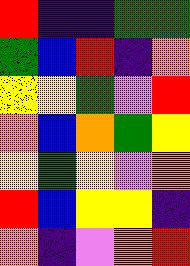[["red", "indigo", "indigo", "green", "green"], ["green", "blue", "red", "indigo", "orange"], ["yellow", "yellow", "green", "violet", "red"], ["orange", "blue", "orange", "green", "yellow"], ["yellow", "green", "yellow", "violet", "orange"], ["red", "blue", "yellow", "yellow", "indigo"], ["orange", "indigo", "violet", "orange", "red"]]